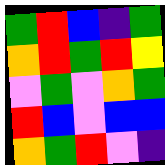[["green", "red", "blue", "indigo", "green"], ["orange", "red", "green", "red", "yellow"], ["violet", "green", "violet", "orange", "green"], ["red", "blue", "violet", "blue", "blue"], ["orange", "green", "red", "violet", "indigo"]]